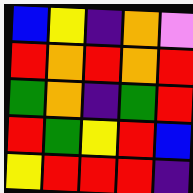[["blue", "yellow", "indigo", "orange", "violet"], ["red", "orange", "red", "orange", "red"], ["green", "orange", "indigo", "green", "red"], ["red", "green", "yellow", "red", "blue"], ["yellow", "red", "red", "red", "indigo"]]